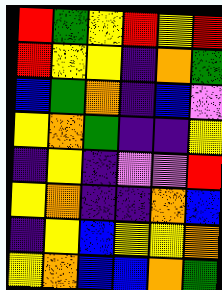[["red", "green", "yellow", "red", "yellow", "red"], ["red", "yellow", "yellow", "indigo", "orange", "green"], ["blue", "green", "orange", "indigo", "blue", "violet"], ["yellow", "orange", "green", "indigo", "indigo", "yellow"], ["indigo", "yellow", "indigo", "violet", "violet", "red"], ["yellow", "orange", "indigo", "indigo", "orange", "blue"], ["indigo", "yellow", "blue", "yellow", "yellow", "orange"], ["yellow", "orange", "blue", "blue", "orange", "green"]]